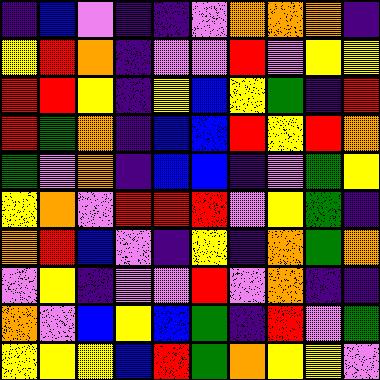[["indigo", "blue", "violet", "indigo", "indigo", "violet", "orange", "orange", "orange", "indigo"], ["yellow", "red", "orange", "indigo", "violet", "violet", "red", "violet", "yellow", "yellow"], ["red", "red", "yellow", "indigo", "yellow", "blue", "yellow", "green", "indigo", "red"], ["red", "green", "orange", "indigo", "blue", "blue", "red", "yellow", "red", "orange"], ["green", "violet", "orange", "indigo", "blue", "blue", "indigo", "violet", "green", "yellow"], ["yellow", "orange", "violet", "red", "red", "red", "violet", "yellow", "green", "indigo"], ["orange", "red", "blue", "violet", "indigo", "yellow", "indigo", "orange", "green", "orange"], ["violet", "yellow", "indigo", "violet", "violet", "red", "violet", "orange", "indigo", "indigo"], ["orange", "violet", "blue", "yellow", "blue", "green", "indigo", "red", "violet", "green"], ["yellow", "yellow", "yellow", "blue", "red", "green", "orange", "yellow", "yellow", "violet"]]